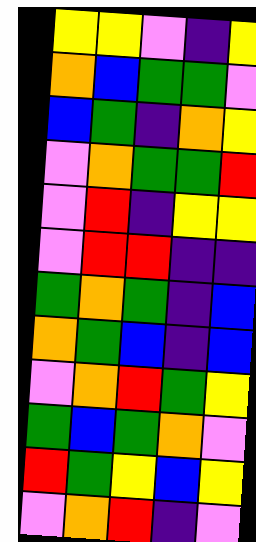[["yellow", "yellow", "violet", "indigo", "yellow"], ["orange", "blue", "green", "green", "violet"], ["blue", "green", "indigo", "orange", "yellow"], ["violet", "orange", "green", "green", "red"], ["violet", "red", "indigo", "yellow", "yellow"], ["violet", "red", "red", "indigo", "indigo"], ["green", "orange", "green", "indigo", "blue"], ["orange", "green", "blue", "indigo", "blue"], ["violet", "orange", "red", "green", "yellow"], ["green", "blue", "green", "orange", "violet"], ["red", "green", "yellow", "blue", "yellow"], ["violet", "orange", "red", "indigo", "violet"]]